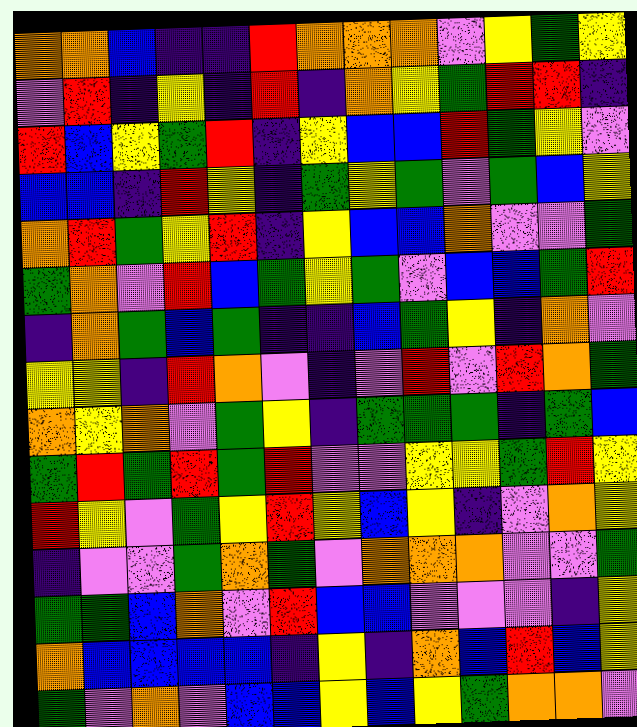[["orange", "orange", "blue", "indigo", "indigo", "red", "orange", "orange", "orange", "violet", "yellow", "green", "yellow"], ["violet", "red", "indigo", "yellow", "indigo", "red", "indigo", "orange", "yellow", "green", "red", "red", "indigo"], ["red", "blue", "yellow", "green", "red", "indigo", "yellow", "blue", "blue", "red", "green", "yellow", "violet"], ["blue", "blue", "indigo", "red", "yellow", "indigo", "green", "yellow", "green", "violet", "green", "blue", "yellow"], ["orange", "red", "green", "yellow", "red", "indigo", "yellow", "blue", "blue", "orange", "violet", "violet", "green"], ["green", "orange", "violet", "red", "blue", "green", "yellow", "green", "violet", "blue", "blue", "green", "red"], ["indigo", "orange", "green", "blue", "green", "indigo", "indigo", "blue", "green", "yellow", "indigo", "orange", "violet"], ["yellow", "yellow", "indigo", "red", "orange", "violet", "indigo", "violet", "red", "violet", "red", "orange", "green"], ["orange", "yellow", "orange", "violet", "green", "yellow", "indigo", "green", "green", "green", "indigo", "green", "blue"], ["green", "red", "green", "red", "green", "red", "violet", "violet", "yellow", "yellow", "green", "red", "yellow"], ["red", "yellow", "violet", "green", "yellow", "red", "yellow", "blue", "yellow", "indigo", "violet", "orange", "yellow"], ["indigo", "violet", "violet", "green", "orange", "green", "violet", "orange", "orange", "orange", "violet", "violet", "green"], ["green", "green", "blue", "orange", "violet", "red", "blue", "blue", "violet", "violet", "violet", "indigo", "yellow"], ["orange", "blue", "blue", "blue", "blue", "indigo", "yellow", "indigo", "orange", "blue", "red", "blue", "yellow"], ["green", "violet", "orange", "violet", "blue", "blue", "yellow", "blue", "yellow", "green", "orange", "orange", "violet"]]